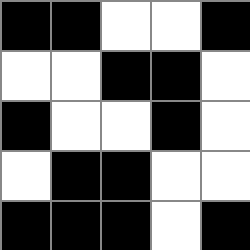[["black", "black", "white", "white", "black"], ["white", "white", "black", "black", "white"], ["black", "white", "white", "black", "white"], ["white", "black", "black", "white", "white"], ["black", "black", "black", "white", "black"]]